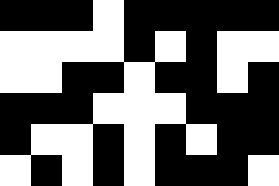[["black", "black", "black", "white", "black", "black", "black", "black", "black"], ["white", "white", "white", "white", "black", "white", "black", "white", "white"], ["white", "white", "black", "black", "white", "black", "black", "white", "black"], ["black", "black", "black", "white", "white", "white", "black", "black", "black"], ["black", "white", "white", "black", "white", "black", "white", "black", "black"], ["white", "black", "white", "black", "white", "black", "black", "black", "white"]]